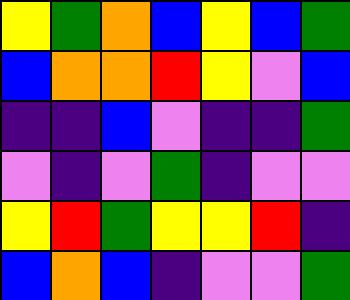[["yellow", "green", "orange", "blue", "yellow", "blue", "green"], ["blue", "orange", "orange", "red", "yellow", "violet", "blue"], ["indigo", "indigo", "blue", "violet", "indigo", "indigo", "green"], ["violet", "indigo", "violet", "green", "indigo", "violet", "violet"], ["yellow", "red", "green", "yellow", "yellow", "red", "indigo"], ["blue", "orange", "blue", "indigo", "violet", "violet", "green"]]